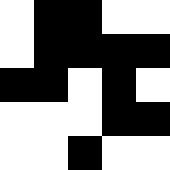[["white", "black", "black", "white", "white"], ["white", "black", "black", "black", "black"], ["black", "black", "white", "black", "white"], ["white", "white", "white", "black", "black"], ["white", "white", "black", "white", "white"]]